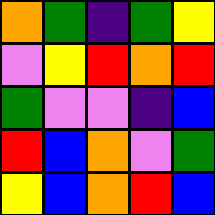[["orange", "green", "indigo", "green", "yellow"], ["violet", "yellow", "red", "orange", "red"], ["green", "violet", "violet", "indigo", "blue"], ["red", "blue", "orange", "violet", "green"], ["yellow", "blue", "orange", "red", "blue"]]